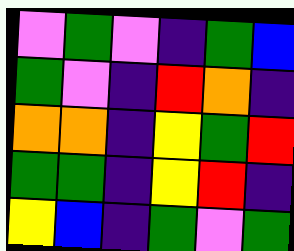[["violet", "green", "violet", "indigo", "green", "blue"], ["green", "violet", "indigo", "red", "orange", "indigo"], ["orange", "orange", "indigo", "yellow", "green", "red"], ["green", "green", "indigo", "yellow", "red", "indigo"], ["yellow", "blue", "indigo", "green", "violet", "green"]]